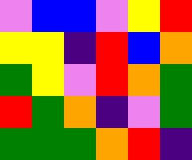[["violet", "blue", "blue", "violet", "yellow", "red"], ["yellow", "yellow", "indigo", "red", "blue", "orange"], ["green", "yellow", "violet", "red", "orange", "green"], ["red", "green", "orange", "indigo", "violet", "green"], ["green", "green", "green", "orange", "red", "indigo"]]